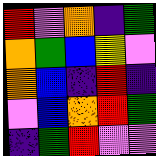[["red", "violet", "orange", "indigo", "green"], ["orange", "green", "blue", "yellow", "violet"], ["orange", "blue", "indigo", "red", "indigo"], ["violet", "blue", "orange", "red", "green"], ["indigo", "green", "red", "violet", "violet"]]